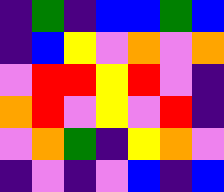[["indigo", "green", "indigo", "blue", "blue", "green", "blue"], ["indigo", "blue", "yellow", "violet", "orange", "violet", "orange"], ["violet", "red", "red", "yellow", "red", "violet", "indigo"], ["orange", "red", "violet", "yellow", "violet", "red", "indigo"], ["violet", "orange", "green", "indigo", "yellow", "orange", "violet"], ["indigo", "violet", "indigo", "violet", "blue", "indigo", "blue"]]